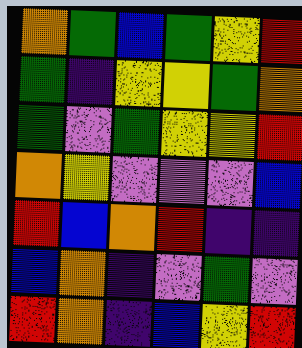[["orange", "green", "blue", "green", "yellow", "red"], ["green", "indigo", "yellow", "yellow", "green", "orange"], ["green", "violet", "green", "yellow", "yellow", "red"], ["orange", "yellow", "violet", "violet", "violet", "blue"], ["red", "blue", "orange", "red", "indigo", "indigo"], ["blue", "orange", "indigo", "violet", "green", "violet"], ["red", "orange", "indigo", "blue", "yellow", "red"]]